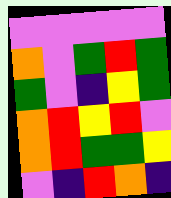[["violet", "violet", "violet", "violet", "violet"], ["orange", "violet", "green", "red", "green"], ["green", "violet", "indigo", "yellow", "green"], ["orange", "red", "yellow", "red", "violet"], ["orange", "red", "green", "green", "yellow"], ["violet", "indigo", "red", "orange", "indigo"]]